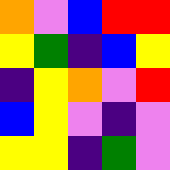[["orange", "violet", "blue", "red", "red"], ["yellow", "green", "indigo", "blue", "yellow"], ["indigo", "yellow", "orange", "violet", "red"], ["blue", "yellow", "violet", "indigo", "violet"], ["yellow", "yellow", "indigo", "green", "violet"]]